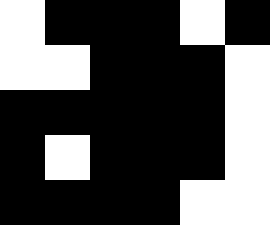[["white", "black", "black", "black", "white", "black"], ["white", "white", "black", "black", "black", "white"], ["black", "black", "black", "black", "black", "white"], ["black", "white", "black", "black", "black", "white"], ["black", "black", "black", "black", "white", "white"]]